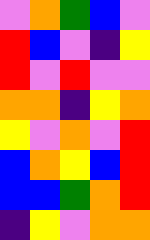[["violet", "orange", "green", "blue", "violet"], ["red", "blue", "violet", "indigo", "yellow"], ["red", "violet", "red", "violet", "violet"], ["orange", "orange", "indigo", "yellow", "orange"], ["yellow", "violet", "orange", "violet", "red"], ["blue", "orange", "yellow", "blue", "red"], ["blue", "blue", "green", "orange", "red"], ["indigo", "yellow", "violet", "orange", "orange"]]